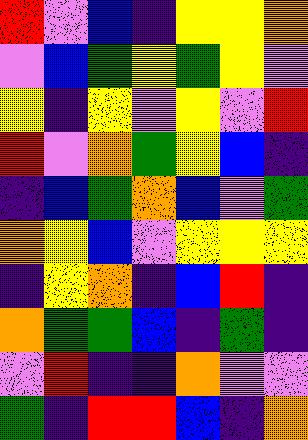[["red", "violet", "blue", "indigo", "yellow", "yellow", "orange"], ["violet", "blue", "green", "yellow", "green", "yellow", "violet"], ["yellow", "indigo", "yellow", "violet", "yellow", "violet", "red"], ["red", "violet", "orange", "green", "yellow", "blue", "indigo"], ["indigo", "blue", "green", "orange", "blue", "violet", "green"], ["orange", "yellow", "blue", "violet", "yellow", "yellow", "yellow"], ["indigo", "yellow", "orange", "indigo", "blue", "red", "indigo"], ["orange", "green", "green", "blue", "indigo", "green", "indigo"], ["violet", "red", "indigo", "indigo", "orange", "violet", "violet"], ["green", "indigo", "red", "red", "blue", "indigo", "orange"]]